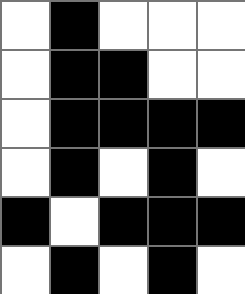[["white", "black", "white", "white", "white"], ["white", "black", "black", "white", "white"], ["white", "black", "black", "black", "black"], ["white", "black", "white", "black", "white"], ["black", "white", "black", "black", "black"], ["white", "black", "white", "black", "white"]]